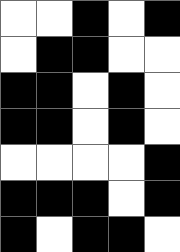[["white", "white", "black", "white", "black"], ["white", "black", "black", "white", "white"], ["black", "black", "white", "black", "white"], ["black", "black", "white", "black", "white"], ["white", "white", "white", "white", "black"], ["black", "black", "black", "white", "black"], ["black", "white", "black", "black", "white"]]